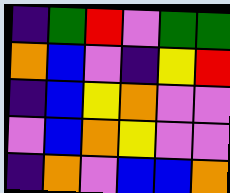[["indigo", "green", "red", "violet", "green", "green"], ["orange", "blue", "violet", "indigo", "yellow", "red"], ["indigo", "blue", "yellow", "orange", "violet", "violet"], ["violet", "blue", "orange", "yellow", "violet", "violet"], ["indigo", "orange", "violet", "blue", "blue", "orange"]]